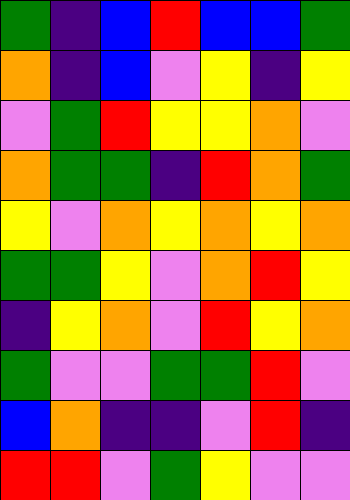[["green", "indigo", "blue", "red", "blue", "blue", "green"], ["orange", "indigo", "blue", "violet", "yellow", "indigo", "yellow"], ["violet", "green", "red", "yellow", "yellow", "orange", "violet"], ["orange", "green", "green", "indigo", "red", "orange", "green"], ["yellow", "violet", "orange", "yellow", "orange", "yellow", "orange"], ["green", "green", "yellow", "violet", "orange", "red", "yellow"], ["indigo", "yellow", "orange", "violet", "red", "yellow", "orange"], ["green", "violet", "violet", "green", "green", "red", "violet"], ["blue", "orange", "indigo", "indigo", "violet", "red", "indigo"], ["red", "red", "violet", "green", "yellow", "violet", "violet"]]